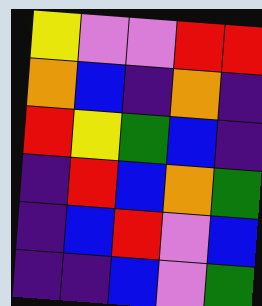[["yellow", "violet", "violet", "red", "red"], ["orange", "blue", "indigo", "orange", "indigo"], ["red", "yellow", "green", "blue", "indigo"], ["indigo", "red", "blue", "orange", "green"], ["indigo", "blue", "red", "violet", "blue"], ["indigo", "indigo", "blue", "violet", "green"]]